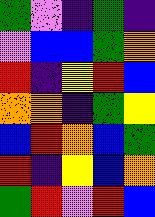[["green", "violet", "indigo", "green", "indigo"], ["violet", "blue", "blue", "green", "orange"], ["red", "indigo", "yellow", "red", "blue"], ["orange", "orange", "indigo", "green", "yellow"], ["blue", "red", "orange", "blue", "green"], ["red", "indigo", "yellow", "blue", "orange"], ["green", "red", "violet", "red", "blue"]]